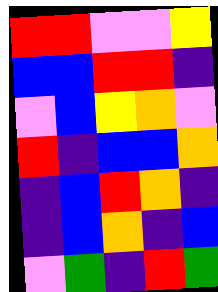[["red", "red", "violet", "violet", "yellow"], ["blue", "blue", "red", "red", "indigo"], ["violet", "blue", "yellow", "orange", "violet"], ["red", "indigo", "blue", "blue", "orange"], ["indigo", "blue", "red", "orange", "indigo"], ["indigo", "blue", "orange", "indigo", "blue"], ["violet", "green", "indigo", "red", "green"]]